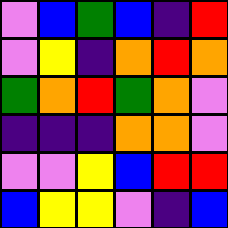[["violet", "blue", "green", "blue", "indigo", "red"], ["violet", "yellow", "indigo", "orange", "red", "orange"], ["green", "orange", "red", "green", "orange", "violet"], ["indigo", "indigo", "indigo", "orange", "orange", "violet"], ["violet", "violet", "yellow", "blue", "red", "red"], ["blue", "yellow", "yellow", "violet", "indigo", "blue"]]